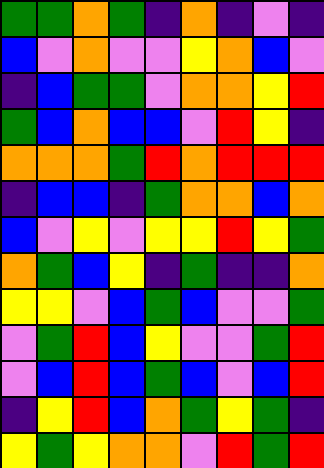[["green", "green", "orange", "green", "indigo", "orange", "indigo", "violet", "indigo"], ["blue", "violet", "orange", "violet", "violet", "yellow", "orange", "blue", "violet"], ["indigo", "blue", "green", "green", "violet", "orange", "orange", "yellow", "red"], ["green", "blue", "orange", "blue", "blue", "violet", "red", "yellow", "indigo"], ["orange", "orange", "orange", "green", "red", "orange", "red", "red", "red"], ["indigo", "blue", "blue", "indigo", "green", "orange", "orange", "blue", "orange"], ["blue", "violet", "yellow", "violet", "yellow", "yellow", "red", "yellow", "green"], ["orange", "green", "blue", "yellow", "indigo", "green", "indigo", "indigo", "orange"], ["yellow", "yellow", "violet", "blue", "green", "blue", "violet", "violet", "green"], ["violet", "green", "red", "blue", "yellow", "violet", "violet", "green", "red"], ["violet", "blue", "red", "blue", "green", "blue", "violet", "blue", "red"], ["indigo", "yellow", "red", "blue", "orange", "green", "yellow", "green", "indigo"], ["yellow", "green", "yellow", "orange", "orange", "violet", "red", "green", "red"]]